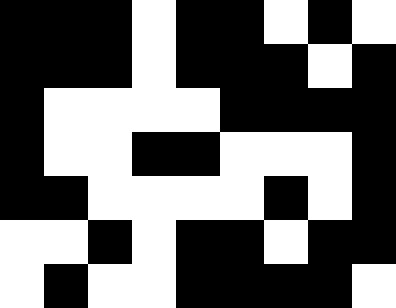[["black", "black", "black", "white", "black", "black", "white", "black", "white"], ["black", "black", "black", "white", "black", "black", "black", "white", "black"], ["black", "white", "white", "white", "white", "black", "black", "black", "black"], ["black", "white", "white", "black", "black", "white", "white", "white", "black"], ["black", "black", "white", "white", "white", "white", "black", "white", "black"], ["white", "white", "black", "white", "black", "black", "white", "black", "black"], ["white", "black", "white", "white", "black", "black", "black", "black", "white"]]